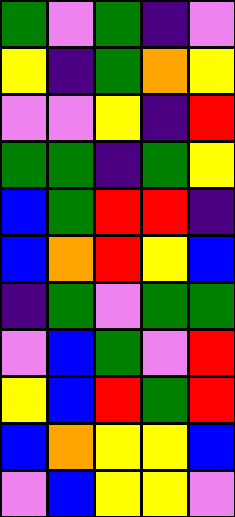[["green", "violet", "green", "indigo", "violet"], ["yellow", "indigo", "green", "orange", "yellow"], ["violet", "violet", "yellow", "indigo", "red"], ["green", "green", "indigo", "green", "yellow"], ["blue", "green", "red", "red", "indigo"], ["blue", "orange", "red", "yellow", "blue"], ["indigo", "green", "violet", "green", "green"], ["violet", "blue", "green", "violet", "red"], ["yellow", "blue", "red", "green", "red"], ["blue", "orange", "yellow", "yellow", "blue"], ["violet", "blue", "yellow", "yellow", "violet"]]